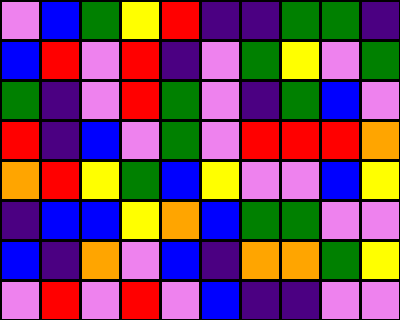[["violet", "blue", "green", "yellow", "red", "indigo", "indigo", "green", "green", "indigo"], ["blue", "red", "violet", "red", "indigo", "violet", "green", "yellow", "violet", "green"], ["green", "indigo", "violet", "red", "green", "violet", "indigo", "green", "blue", "violet"], ["red", "indigo", "blue", "violet", "green", "violet", "red", "red", "red", "orange"], ["orange", "red", "yellow", "green", "blue", "yellow", "violet", "violet", "blue", "yellow"], ["indigo", "blue", "blue", "yellow", "orange", "blue", "green", "green", "violet", "violet"], ["blue", "indigo", "orange", "violet", "blue", "indigo", "orange", "orange", "green", "yellow"], ["violet", "red", "violet", "red", "violet", "blue", "indigo", "indigo", "violet", "violet"]]